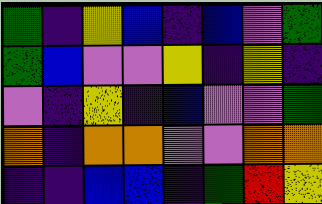[["green", "indigo", "yellow", "blue", "indigo", "blue", "violet", "green"], ["green", "blue", "violet", "violet", "yellow", "indigo", "yellow", "indigo"], ["violet", "indigo", "yellow", "indigo", "blue", "violet", "violet", "green"], ["orange", "indigo", "orange", "orange", "violet", "violet", "orange", "orange"], ["indigo", "indigo", "blue", "blue", "indigo", "green", "red", "yellow"]]